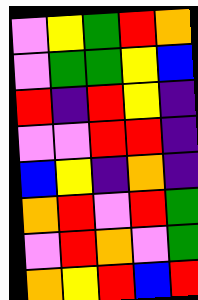[["violet", "yellow", "green", "red", "orange"], ["violet", "green", "green", "yellow", "blue"], ["red", "indigo", "red", "yellow", "indigo"], ["violet", "violet", "red", "red", "indigo"], ["blue", "yellow", "indigo", "orange", "indigo"], ["orange", "red", "violet", "red", "green"], ["violet", "red", "orange", "violet", "green"], ["orange", "yellow", "red", "blue", "red"]]